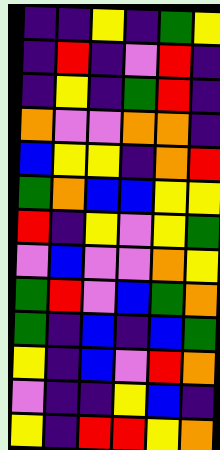[["indigo", "indigo", "yellow", "indigo", "green", "yellow"], ["indigo", "red", "indigo", "violet", "red", "indigo"], ["indigo", "yellow", "indigo", "green", "red", "indigo"], ["orange", "violet", "violet", "orange", "orange", "indigo"], ["blue", "yellow", "yellow", "indigo", "orange", "red"], ["green", "orange", "blue", "blue", "yellow", "yellow"], ["red", "indigo", "yellow", "violet", "yellow", "green"], ["violet", "blue", "violet", "violet", "orange", "yellow"], ["green", "red", "violet", "blue", "green", "orange"], ["green", "indigo", "blue", "indigo", "blue", "green"], ["yellow", "indigo", "blue", "violet", "red", "orange"], ["violet", "indigo", "indigo", "yellow", "blue", "indigo"], ["yellow", "indigo", "red", "red", "yellow", "orange"]]